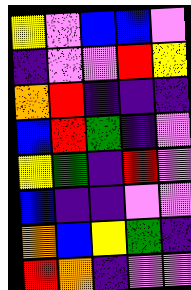[["yellow", "violet", "blue", "blue", "violet"], ["indigo", "violet", "violet", "red", "yellow"], ["orange", "red", "indigo", "indigo", "indigo"], ["blue", "red", "green", "indigo", "violet"], ["yellow", "green", "indigo", "red", "violet"], ["blue", "indigo", "indigo", "violet", "violet"], ["orange", "blue", "yellow", "green", "indigo"], ["red", "orange", "indigo", "violet", "violet"]]